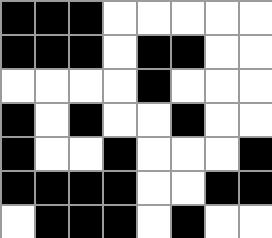[["black", "black", "black", "white", "white", "white", "white", "white"], ["black", "black", "black", "white", "black", "black", "white", "white"], ["white", "white", "white", "white", "black", "white", "white", "white"], ["black", "white", "black", "white", "white", "black", "white", "white"], ["black", "white", "white", "black", "white", "white", "white", "black"], ["black", "black", "black", "black", "white", "white", "black", "black"], ["white", "black", "black", "black", "white", "black", "white", "white"]]